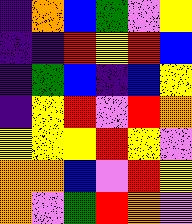[["indigo", "orange", "blue", "green", "violet", "yellow"], ["indigo", "indigo", "red", "yellow", "red", "blue"], ["indigo", "green", "blue", "indigo", "blue", "yellow"], ["indigo", "yellow", "red", "violet", "red", "orange"], ["yellow", "yellow", "yellow", "red", "yellow", "violet"], ["orange", "orange", "blue", "violet", "red", "yellow"], ["orange", "violet", "green", "red", "orange", "violet"]]